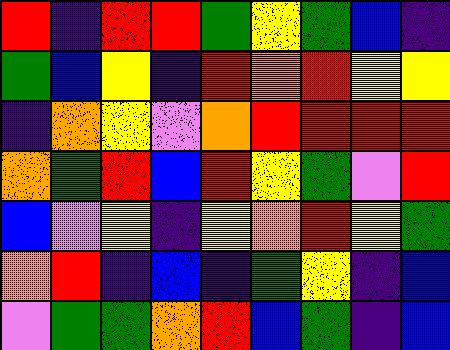[["red", "indigo", "red", "red", "green", "yellow", "green", "blue", "indigo"], ["green", "blue", "yellow", "indigo", "red", "orange", "red", "yellow", "yellow"], ["indigo", "orange", "yellow", "violet", "orange", "red", "red", "red", "red"], ["orange", "green", "red", "blue", "red", "yellow", "green", "violet", "red"], ["blue", "violet", "yellow", "indigo", "yellow", "orange", "red", "yellow", "green"], ["orange", "red", "indigo", "blue", "indigo", "green", "yellow", "indigo", "blue"], ["violet", "green", "green", "orange", "red", "blue", "green", "indigo", "blue"]]